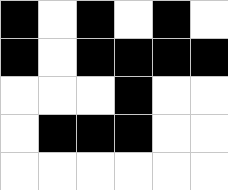[["black", "white", "black", "white", "black", "white"], ["black", "white", "black", "black", "black", "black"], ["white", "white", "white", "black", "white", "white"], ["white", "black", "black", "black", "white", "white"], ["white", "white", "white", "white", "white", "white"]]